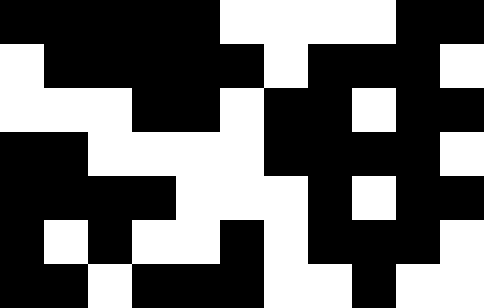[["black", "black", "black", "black", "black", "white", "white", "white", "white", "black", "black"], ["white", "black", "black", "black", "black", "black", "white", "black", "black", "black", "white"], ["white", "white", "white", "black", "black", "white", "black", "black", "white", "black", "black"], ["black", "black", "white", "white", "white", "white", "black", "black", "black", "black", "white"], ["black", "black", "black", "black", "white", "white", "white", "black", "white", "black", "black"], ["black", "white", "black", "white", "white", "black", "white", "black", "black", "black", "white"], ["black", "black", "white", "black", "black", "black", "white", "white", "black", "white", "white"]]